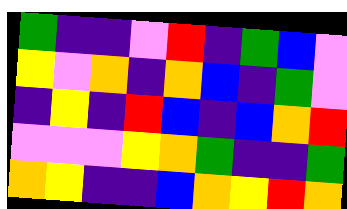[["green", "indigo", "indigo", "violet", "red", "indigo", "green", "blue", "violet"], ["yellow", "violet", "orange", "indigo", "orange", "blue", "indigo", "green", "violet"], ["indigo", "yellow", "indigo", "red", "blue", "indigo", "blue", "orange", "red"], ["violet", "violet", "violet", "yellow", "orange", "green", "indigo", "indigo", "green"], ["orange", "yellow", "indigo", "indigo", "blue", "orange", "yellow", "red", "orange"]]